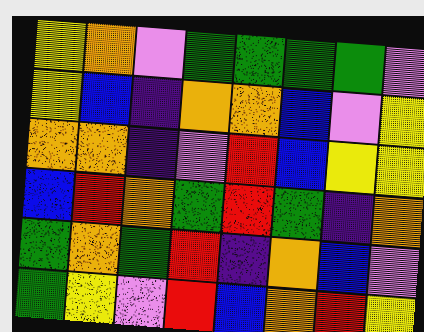[["yellow", "orange", "violet", "green", "green", "green", "green", "violet"], ["yellow", "blue", "indigo", "orange", "orange", "blue", "violet", "yellow"], ["orange", "orange", "indigo", "violet", "red", "blue", "yellow", "yellow"], ["blue", "red", "orange", "green", "red", "green", "indigo", "orange"], ["green", "orange", "green", "red", "indigo", "orange", "blue", "violet"], ["green", "yellow", "violet", "red", "blue", "orange", "red", "yellow"]]